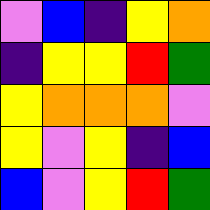[["violet", "blue", "indigo", "yellow", "orange"], ["indigo", "yellow", "yellow", "red", "green"], ["yellow", "orange", "orange", "orange", "violet"], ["yellow", "violet", "yellow", "indigo", "blue"], ["blue", "violet", "yellow", "red", "green"]]